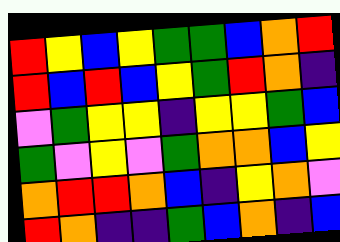[["red", "yellow", "blue", "yellow", "green", "green", "blue", "orange", "red"], ["red", "blue", "red", "blue", "yellow", "green", "red", "orange", "indigo"], ["violet", "green", "yellow", "yellow", "indigo", "yellow", "yellow", "green", "blue"], ["green", "violet", "yellow", "violet", "green", "orange", "orange", "blue", "yellow"], ["orange", "red", "red", "orange", "blue", "indigo", "yellow", "orange", "violet"], ["red", "orange", "indigo", "indigo", "green", "blue", "orange", "indigo", "blue"]]